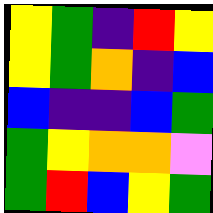[["yellow", "green", "indigo", "red", "yellow"], ["yellow", "green", "orange", "indigo", "blue"], ["blue", "indigo", "indigo", "blue", "green"], ["green", "yellow", "orange", "orange", "violet"], ["green", "red", "blue", "yellow", "green"]]